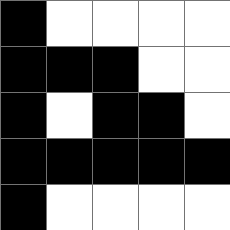[["black", "white", "white", "white", "white"], ["black", "black", "black", "white", "white"], ["black", "white", "black", "black", "white"], ["black", "black", "black", "black", "black"], ["black", "white", "white", "white", "white"]]